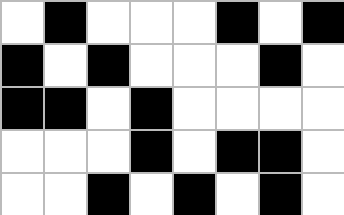[["white", "black", "white", "white", "white", "black", "white", "black"], ["black", "white", "black", "white", "white", "white", "black", "white"], ["black", "black", "white", "black", "white", "white", "white", "white"], ["white", "white", "white", "black", "white", "black", "black", "white"], ["white", "white", "black", "white", "black", "white", "black", "white"]]